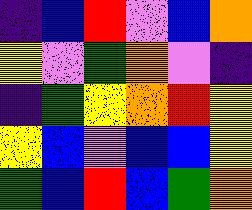[["indigo", "blue", "red", "violet", "blue", "orange"], ["yellow", "violet", "green", "orange", "violet", "indigo"], ["indigo", "green", "yellow", "orange", "red", "yellow"], ["yellow", "blue", "violet", "blue", "blue", "yellow"], ["green", "blue", "red", "blue", "green", "orange"]]